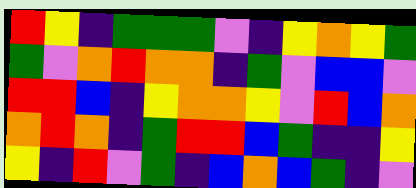[["red", "yellow", "indigo", "green", "green", "green", "violet", "indigo", "yellow", "orange", "yellow", "green"], ["green", "violet", "orange", "red", "orange", "orange", "indigo", "green", "violet", "blue", "blue", "violet"], ["red", "red", "blue", "indigo", "yellow", "orange", "orange", "yellow", "violet", "red", "blue", "orange"], ["orange", "red", "orange", "indigo", "green", "red", "red", "blue", "green", "indigo", "indigo", "yellow"], ["yellow", "indigo", "red", "violet", "green", "indigo", "blue", "orange", "blue", "green", "indigo", "violet"]]